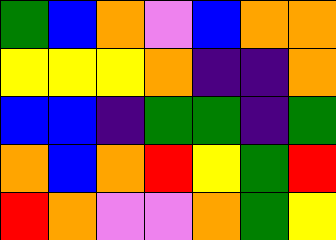[["green", "blue", "orange", "violet", "blue", "orange", "orange"], ["yellow", "yellow", "yellow", "orange", "indigo", "indigo", "orange"], ["blue", "blue", "indigo", "green", "green", "indigo", "green"], ["orange", "blue", "orange", "red", "yellow", "green", "red"], ["red", "orange", "violet", "violet", "orange", "green", "yellow"]]